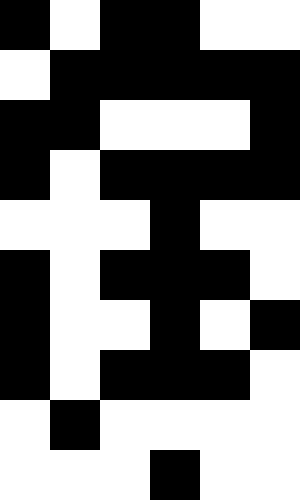[["black", "white", "black", "black", "white", "white"], ["white", "black", "black", "black", "black", "black"], ["black", "black", "white", "white", "white", "black"], ["black", "white", "black", "black", "black", "black"], ["white", "white", "white", "black", "white", "white"], ["black", "white", "black", "black", "black", "white"], ["black", "white", "white", "black", "white", "black"], ["black", "white", "black", "black", "black", "white"], ["white", "black", "white", "white", "white", "white"], ["white", "white", "white", "black", "white", "white"]]